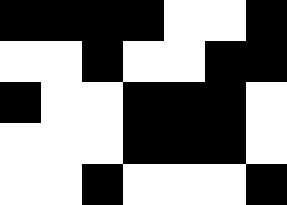[["black", "black", "black", "black", "white", "white", "black"], ["white", "white", "black", "white", "white", "black", "black"], ["black", "white", "white", "black", "black", "black", "white"], ["white", "white", "white", "black", "black", "black", "white"], ["white", "white", "black", "white", "white", "white", "black"]]